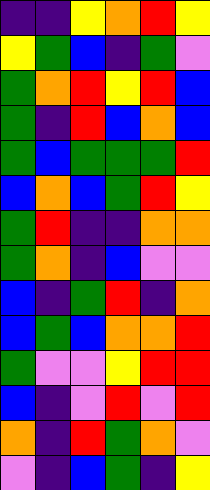[["indigo", "indigo", "yellow", "orange", "red", "yellow"], ["yellow", "green", "blue", "indigo", "green", "violet"], ["green", "orange", "red", "yellow", "red", "blue"], ["green", "indigo", "red", "blue", "orange", "blue"], ["green", "blue", "green", "green", "green", "red"], ["blue", "orange", "blue", "green", "red", "yellow"], ["green", "red", "indigo", "indigo", "orange", "orange"], ["green", "orange", "indigo", "blue", "violet", "violet"], ["blue", "indigo", "green", "red", "indigo", "orange"], ["blue", "green", "blue", "orange", "orange", "red"], ["green", "violet", "violet", "yellow", "red", "red"], ["blue", "indigo", "violet", "red", "violet", "red"], ["orange", "indigo", "red", "green", "orange", "violet"], ["violet", "indigo", "blue", "green", "indigo", "yellow"]]